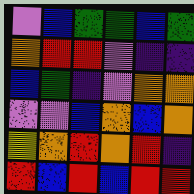[["violet", "blue", "green", "green", "blue", "green"], ["orange", "red", "red", "violet", "indigo", "indigo"], ["blue", "green", "indigo", "violet", "orange", "orange"], ["violet", "violet", "blue", "orange", "blue", "orange"], ["yellow", "orange", "red", "orange", "red", "indigo"], ["red", "blue", "red", "blue", "red", "red"]]